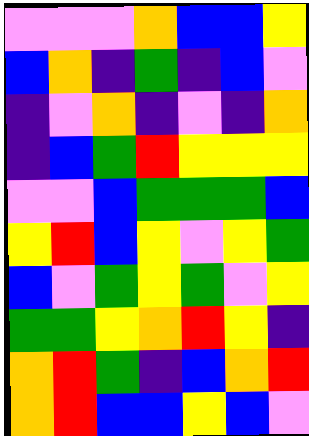[["violet", "violet", "violet", "orange", "blue", "blue", "yellow"], ["blue", "orange", "indigo", "green", "indigo", "blue", "violet"], ["indigo", "violet", "orange", "indigo", "violet", "indigo", "orange"], ["indigo", "blue", "green", "red", "yellow", "yellow", "yellow"], ["violet", "violet", "blue", "green", "green", "green", "blue"], ["yellow", "red", "blue", "yellow", "violet", "yellow", "green"], ["blue", "violet", "green", "yellow", "green", "violet", "yellow"], ["green", "green", "yellow", "orange", "red", "yellow", "indigo"], ["orange", "red", "green", "indigo", "blue", "orange", "red"], ["orange", "red", "blue", "blue", "yellow", "blue", "violet"]]